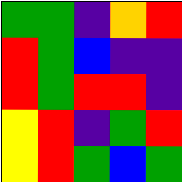[["green", "green", "indigo", "orange", "red"], ["red", "green", "blue", "indigo", "indigo"], ["red", "green", "red", "red", "indigo"], ["yellow", "red", "indigo", "green", "red"], ["yellow", "red", "green", "blue", "green"]]